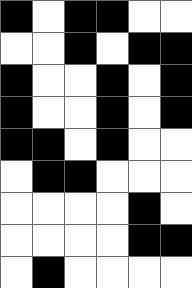[["black", "white", "black", "black", "white", "white"], ["white", "white", "black", "white", "black", "black"], ["black", "white", "white", "black", "white", "black"], ["black", "white", "white", "black", "white", "black"], ["black", "black", "white", "black", "white", "white"], ["white", "black", "black", "white", "white", "white"], ["white", "white", "white", "white", "black", "white"], ["white", "white", "white", "white", "black", "black"], ["white", "black", "white", "white", "white", "white"]]